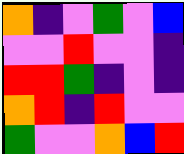[["orange", "indigo", "violet", "green", "violet", "blue"], ["violet", "violet", "red", "violet", "violet", "indigo"], ["red", "red", "green", "indigo", "violet", "indigo"], ["orange", "red", "indigo", "red", "violet", "violet"], ["green", "violet", "violet", "orange", "blue", "red"]]